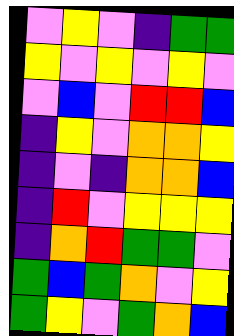[["violet", "yellow", "violet", "indigo", "green", "green"], ["yellow", "violet", "yellow", "violet", "yellow", "violet"], ["violet", "blue", "violet", "red", "red", "blue"], ["indigo", "yellow", "violet", "orange", "orange", "yellow"], ["indigo", "violet", "indigo", "orange", "orange", "blue"], ["indigo", "red", "violet", "yellow", "yellow", "yellow"], ["indigo", "orange", "red", "green", "green", "violet"], ["green", "blue", "green", "orange", "violet", "yellow"], ["green", "yellow", "violet", "green", "orange", "blue"]]